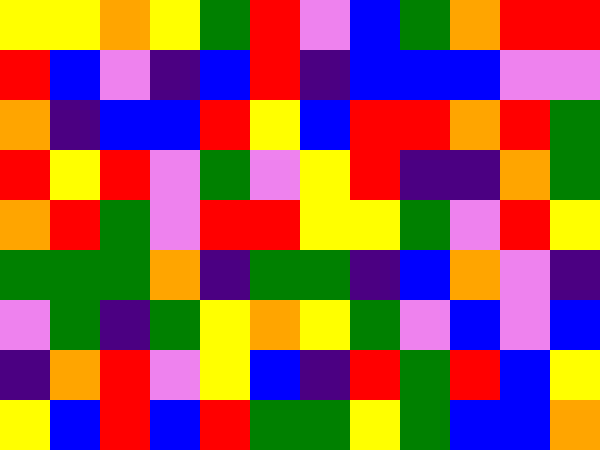[["yellow", "yellow", "orange", "yellow", "green", "red", "violet", "blue", "green", "orange", "red", "red"], ["red", "blue", "violet", "indigo", "blue", "red", "indigo", "blue", "blue", "blue", "violet", "violet"], ["orange", "indigo", "blue", "blue", "red", "yellow", "blue", "red", "red", "orange", "red", "green"], ["red", "yellow", "red", "violet", "green", "violet", "yellow", "red", "indigo", "indigo", "orange", "green"], ["orange", "red", "green", "violet", "red", "red", "yellow", "yellow", "green", "violet", "red", "yellow"], ["green", "green", "green", "orange", "indigo", "green", "green", "indigo", "blue", "orange", "violet", "indigo"], ["violet", "green", "indigo", "green", "yellow", "orange", "yellow", "green", "violet", "blue", "violet", "blue"], ["indigo", "orange", "red", "violet", "yellow", "blue", "indigo", "red", "green", "red", "blue", "yellow"], ["yellow", "blue", "red", "blue", "red", "green", "green", "yellow", "green", "blue", "blue", "orange"]]